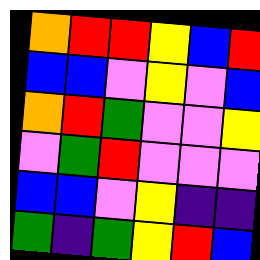[["orange", "red", "red", "yellow", "blue", "red"], ["blue", "blue", "violet", "yellow", "violet", "blue"], ["orange", "red", "green", "violet", "violet", "yellow"], ["violet", "green", "red", "violet", "violet", "violet"], ["blue", "blue", "violet", "yellow", "indigo", "indigo"], ["green", "indigo", "green", "yellow", "red", "blue"]]